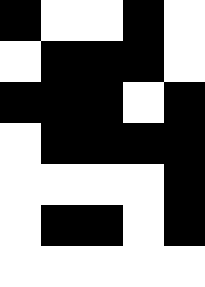[["black", "white", "white", "black", "white"], ["white", "black", "black", "black", "white"], ["black", "black", "black", "white", "black"], ["white", "black", "black", "black", "black"], ["white", "white", "white", "white", "black"], ["white", "black", "black", "white", "black"], ["white", "white", "white", "white", "white"]]